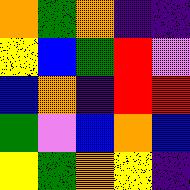[["orange", "green", "orange", "indigo", "indigo"], ["yellow", "blue", "green", "red", "violet"], ["blue", "orange", "indigo", "red", "red"], ["green", "violet", "blue", "orange", "blue"], ["yellow", "green", "orange", "yellow", "indigo"]]